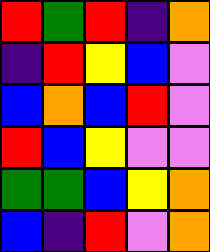[["red", "green", "red", "indigo", "orange"], ["indigo", "red", "yellow", "blue", "violet"], ["blue", "orange", "blue", "red", "violet"], ["red", "blue", "yellow", "violet", "violet"], ["green", "green", "blue", "yellow", "orange"], ["blue", "indigo", "red", "violet", "orange"]]